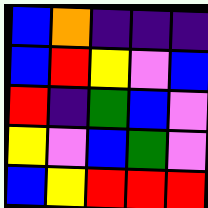[["blue", "orange", "indigo", "indigo", "indigo"], ["blue", "red", "yellow", "violet", "blue"], ["red", "indigo", "green", "blue", "violet"], ["yellow", "violet", "blue", "green", "violet"], ["blue", "yellow", "red", "red", "red"]]